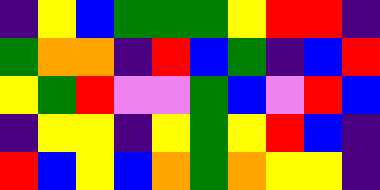[["indigo", "yellow", "blue", "green", "green", "green", "yellow", "red", "red", "indigo"], ["green", "orange", "orange", "indigo", "red", "blue", "green", "indigo", "blue", "red"], ["yellow", "green", "red", "violet", "violet", "green", "blue", "violet", "red", "blue"], ["indigo", "yellow", "yellow", "indigo", "yellow", "green", "yellow", "red", "blue", "indigo"], ["red", "blue", "yellow", "blue", "orange", "green", "orange", "yellow", "yellow", "indigo"]]